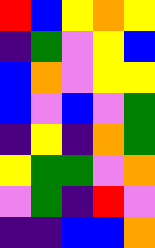[["red", "blue", "yellow", "orange", "yellow"], ["indigo", "green", "violet", "yellow", "blue"], ["blue", "orange", "violet", "yellow", "yellow"], ["blue", "violet", "blue", "violet", "green"], ["indigo", "yellow", "indigo", "orange", "green"], ["yellow", "green", "green", "violet", "orange"], ["violet", "green", "indigo", "red", "violet"], ["indigo", "indigo", "blue", "blue", "orange"]]